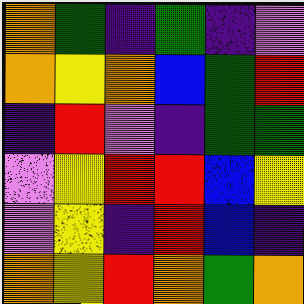[["orange", "green", "indigo", "green", "indigo", "violet"], ["orange", "yellow", "orange", "blue", "green", "red"], ["indigo", "red", "violet", "indigo", "green", "green"], ["violet", "yellow", "red", "red", "blue", "yellow"], ["violet", "yellow", "indigo", "red", "blue", "indigo"], ["orange", "yellow", "red", "orange", "green", "orange"]]